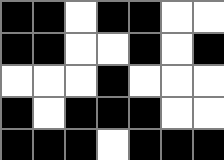[["black", "black", "white", "black", "black", "white", "white"], ["black", "black", "white", "white", "black", "white", "black"], ["white", "white", "white", "black", "white", "white", "white"], ["black", "white", "black", "black", "black", "white", "white"], ["black", "black", "black", "white", "black", "black", "black"]]